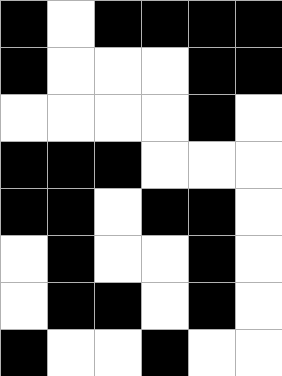[["black", "white", "black", "black", "black", "black"], ["black", "white", "white", "white", "black", "black"], ["white", "white", "white", "white", "black", "white"], ["black", "black", "black", "white", "white", "white"], ["black", "black", "white", "black", "black", "white"], ["white", "black", "white", "white", "black", "white"], ["white", "black", "black", "white", "black", "white"], ["black", "white", "white", "black", "white", "white"]]